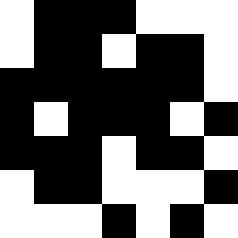[["white", "black", "black", "black", "white", "white", "white"], ["white", "black", "black", "white", "black", "black", "white"], ["black", "black", "black", "black", "black", "black", "white"], ["black", "white", "black", "black", "black", "white", "black"], ["black", "black", "black", "white", "black", "black", "white"], ["white", "black", "black", "white", "white", "white", "black"], ["white", "white", "white", "black", "white", "black", "white"]]